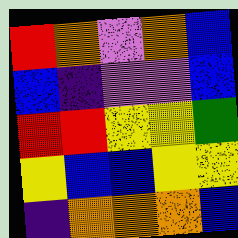[["red", "orange", "violet", "orange", "blue"], ["blue", "indigo", "violet", "violet", "blue"], ["red", "red", "yellow", "yellow", "green"], ["yellow", "blue", "blue", "yellow", "yellow"], ["indigo", "orange", "orange", "orange", "blue"]]